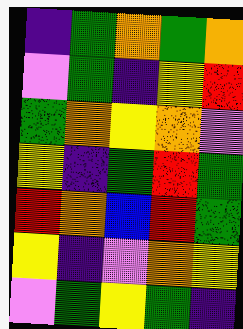[["indigo", "green", "orange", "green", "orange"], ["violet", "green", "indigo", "yellow", "red"], ["green", "orange", "yellow", "orange", "violet"], ["yellow", "indigo", "green", "red", "green"], ["red", "orange", "blue", "red", "green"], ["yellow", "indigo", "violet", "orange", "yellow"], ["violet", "green", "yellow", "green", "indigo"]]